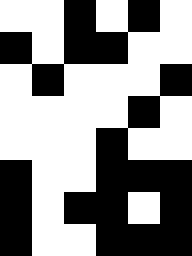[["white", "white", "black", "white", "black", "white"], ["black", "white", "black", "black", "white", "white"], ["white", "black", "white", "white", "white", "black"], ["white", "white", "white", "white", "black", "white"], ["white", "white", "white", "black", "white", "white"], ["black", "white", "white", "black", "black", "black"], ["black", "white", "black", "black", "white", "black"], ["black", "white", "white", "black", "black", "black"]]